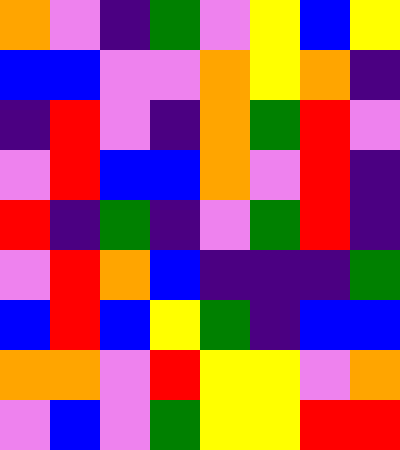[["orange", "violet", "indigo", "green", "violet", "yellow", "blue", "yellow"], ["blue", "blue", "violet", "violet", "orange", "yellow", "orange", "indigo"], ["indigo", "red", "violet", "indigo", "orange", "green", "red", "violet"], ["violet", "red", "blue", "blue", "orange", "violet", "red", "indigo"], ["red", "indigo", "green", "indigo", "violet", "green", "red", "indigo"], ["violet", "red", "orange", "blue", "indigo", "indigo", "indigo", "green"], ["blue", "red", "blue", "yellow", "green", "indigo", "blue", "blue"], ["orange", "orange", "violet", "red", "yellow", "yellow", "violet", "orange"], ["violet", "blue", "violet", "green", "yellow", "yellow", "red", "red"]]